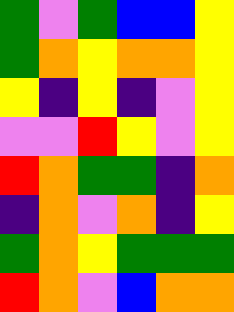[["green", "violet", "green", "blue", "blue", "yellow"], ["green", "orange", "yellow", "orange", "orange", "yellow"], ["yellow", "indigo", "yellow", "indigo", "violet", "yellow"], ["violet", "violet", "red", "yellow", "violet", "yellow"], ["red", "orange", "green", "green", "indigo", "orange"], ["indigo", "orange", "violet", "orange", "indigo", "yellow"], ["green", "orange", "yellow", "green", "green", "green"], ["red", "orange", "violet", "blue", "orange", "orange"]]